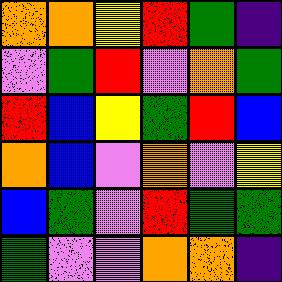[["orange", "orange", "yellow", "red", "green", "indigo"], ["violet", "green", "red", "violet", "orange", "green"], ["red", "blue", "yellow", "green", "red", "blue"], ["orange", "blue", "violet", "orange", "violet", "yellow"], ["blue", "green", "violet", "red", "green", "green"], ["green", "violet", "violet", "orange", "orange", "indigo"]]